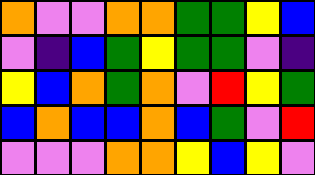[["orange", "violet", "violet", "orange", "orange", "green", "green", "yellow", "blue"], ["violet", "indigo", "blue", "green", "yellow", "green", "green", "violet", "indigo"], ["yellow", "blue", "orange", "green", "orange", "violet", "red", "yellow", "green"], ["blue", "orange", "blue", "blue", "orange", "blue", "green", "violet", "red"], ["violet", "violet", "violet", "orange", "orange", "yellow", "blue", "yellow", "violet"]]